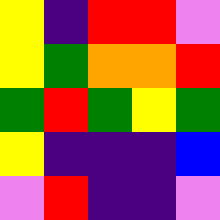[["yellow", "indigo", "red", "red", "violet"], ["yellow", "green", "orange", "orange", "red"], ["green", "red", "green", "yellow", "green"], ["yellow", "indigo", "indigo", "indigo", "blue"], ["violet", "red", "indigo", "indigo", "violet"]]